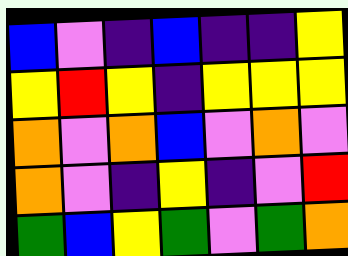[["blue", "violet", "indigo", "blue", "indigo", "indigo", "yellow"], ["yellow", "red", "yellow", "indigo", "yellow", "yellow", "yellow"], ["orange", "violet", "orange", "blue", "violet", "orange", "violet"], ["orange", "violet", "indigo", "yellow", "indigo", "violet", "red"], ["green", "blue", "yellow", "green", "violet", "green", "orange"]]